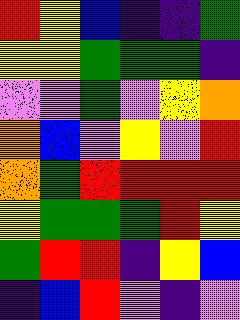[["red", "yellow", "blue", "indigo", "indigo", "green"], ["yellow", "yellow", "green", "green", "green", "indigo"], ["violet", "violet", "green", "violet", "yellow", "orange"], ["orange", "blue", "violet", "yellow", "violet", "red"], ["orange", "green", "red", "red", "red", "red"], ["yellow", "green", "green", "green", "red", "yellow"], ["green", "red", "red", "indigo", "yellow", "blue"], ["indigo", "blue", "red", "violet", "indigo", "violet"]]